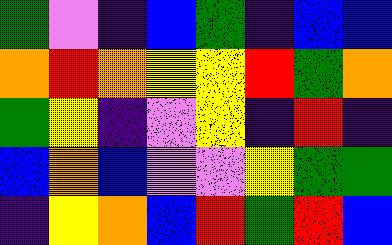[["green", "violet", "indigo", "blue", "green", "indigo", "blue", "blue"], ["orange", "red", "orange", "yellow", "yellow", "red", "green", "orange"], ["green", "yellow", "indigo", "violet", "yellow", "indigo", "red", "indigo"], ["blue", "orange", "blue", "violet", "violet", "yellow", "green", "green"], ["indigo", "yellow", "orange", "blue", "red", "green", "red", "blue"]]